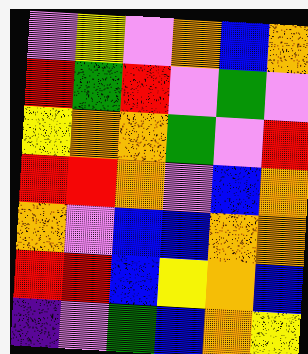[["violet", "yellow", "violet", "orange", "blue", "orange"], ["red", "green", "red", "violet", "green", "violet"], ["yellow", "orange", "orange", "green", "violet", "red"], ["red", "red", "orange", "violet", "blue", "orange"], ["orange", "violet", "blue", "blue", "orange", "orange"], ["red", "red", "blue", "yellow", "orange", "blue"], ["indigo", "violet", "green", "blue", "orange", "yellow"]]